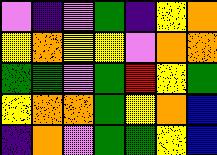[["violet", "indigo", "violet", "green", "indigo", "yellow", "orange"], ["yellow", "orange", "yellow", "yellow", "violet", "orange", "orange"], ["green", "green", "violet", "green", "red", "yellow", "green"], ["yellow", "orange", "orange", "green", "yellow", "orange", "blue"], ["indigo", "orange", "violet", "green", "green", "yellow", "blue"]]